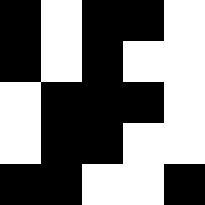[["black", "white", "black", "black", "white"], ["black", "white", "black", "white", "white"], ["white", "black", "black", "black", "white"], ["white", "black", "black", "white", "white"], ["black", "black", "white", "white", "black"]]